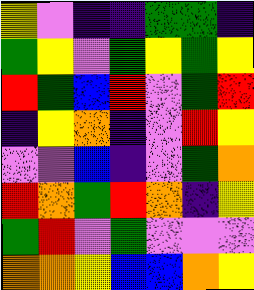[["yellow", "violet", "indigo", "indigo", "green", "green", "indigo"], ["green", "yellow", "violet", "green", "yellow", "green", "yellow"], ["red", "green", "blue", "red", "violet", "green", "red"], ["indigo", "yellow", "orange", "indigo", "violet", "red", "yellow"], ["violet", "violet", "blue", "indigo", "violet", "green", "orange"], ["red", "orange", "green", "red", "orange", "indigo", "yellow"], ["green", "red", "violet", "green", "violet", "violet", "violet"], ["orange", "orange", "yellow", "blue", "blue", "orange", "yellow"]]